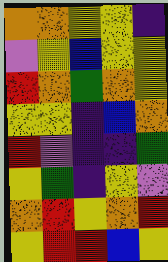[["orange", "orange", "yellow", "yellow", "indigo"], ["violet", "yellow", "blue", "yellow", "yellow"], ["red", "orange", "green", "orange", "yellow"], ["yellow", "yellow", "indigo", "blue", "orange"], ["red", "violet", "indigo", "indigo", "green"], ["yellow", "green", "indigo", "yellow", "violet"], ["orange", "red", "yellow", "orange", "red"], ["yellow", "red", "red", "blue", "yellow"]]